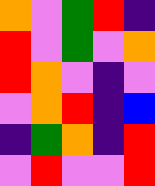[["orange", "violet", "green", "red", "indigo"], ["red", "violet", "green", "violet", "orange"], ["red", "orange", "violet", "indigo", "violet"], ["violet", "orange", "red", "indigo", "blue"], ["indigo", "green", "orange", "indigo", "red"], ["violet", "red", "violet", "violet", "red"]]